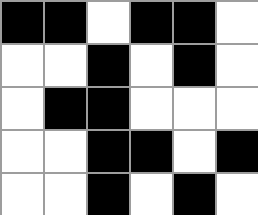[["black", "black", "white", "black", "black", "white"], ["white", "white", "black", "white", "black", "white"], ["white", "black", "black", "white", "white", "white"], ["white", "white", "black", "black", "white", "black"], ["white", "white", "black", "white", "black", "white"]]